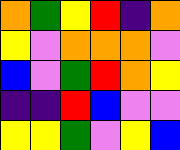[["orange", "green", "yellow", "red", "indigo", "orange"], ["yellow", "violet", "orange", "orange", "orange", "violet"], ["blue", "violet", "green", "red", "orange", "yellow"], ["indigo", "indigo", "red", "blue", "violet", "violet"], ["yellow", "yellow", "green", "violet", "yellow", "blue"]]